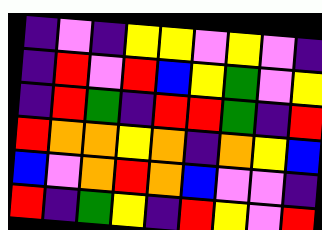[["indigo", "violet", "indigo", "yellow", "yellow", "violet", "yellow", "violet", "indigo"], ["indigo", "red", "violet", "red", "blue", "yellow", "green", "violet", "yellow"], ["indigo", "red", "green", "indigo", "red", "red", "green", "indigo", "red"], ["red", "orange", "orange", "yellow", "orange", "indigo", "orange", "yellow", "blue"], ["blue", "violet", "orange", "red", "orange", "blue", "violet", "violet", "indigo"], ["red", "indigo", "green", "yellow", "indigo", "red", "yellow", "violet", "red"]]